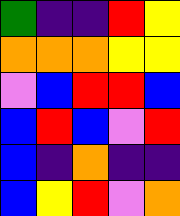[["green", "indigo", "indigo", "red", "yellow"], ["orange", "orange", "orange", "yellow", "yellow"], ["violet", "blue", "red", "red", "blue"], ["blue", "red", "blue", "violet", "red"], ["blue", "indigo", "orange", "indigo", "indigo"], ["blue", "yellow", "red", "violet", "orange"]]